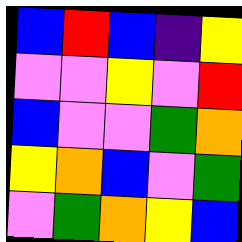[["blue", "red", "blue", "indigo", "yellow"], ["violet", "violet", "yellow", "violet", "red"], ["blue", "violet", "violet", "green", "orange"], ["yellow", "orange", "blue", "violet", "green"], ["violet", "green", "orange", "yellow", "blue"]]